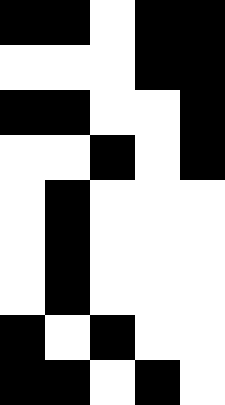[["black", "black", "white", "black", "black"], ["white", "white", "white", "black", "black"], ["black", "black", "white", "white", "black"], ["white", "white", "black", "white", "black"], ["white", "black", "white", "white", "white"], ["white", "black", "white", "white", "white"], ["white", "black", "white", "white", "white"], ["black", "white", "black", "white", "white"], ["black", "black", "white", "black", "white"]]